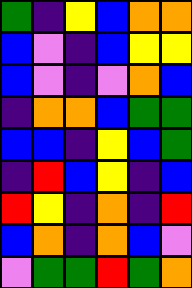[["green", "indigo", "yellow", "blue", "orange", "orange"], ["blue", "violet", "indigo", "blue", "yellow", "yellow"], ["blue", "violet", "indigo", "violet", "orange", "blue"], ["indigo", "orange", "orange", "blue", "green", "green"], ["blue", "blue", "indigo", "yellow", "blue", "green"], ["indigo", "red", "blue", "yellow", "indigo", "blue"], ["red", "yellow", "indigo", "orange", "indigo", "red"], ["blue", "orange", "indigo", "orange", "blue", "violet"], ["violet", "green", "green", "red", "green", "orange"]]